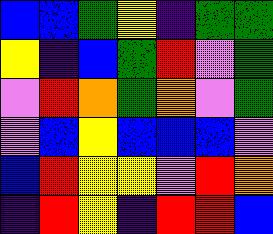[["blue", "blue", "green", "yellow", "indigo", "green", "green"], ["yellow", "indigo", "blue", "green", "red", "violet", "green"], ["violet", "red", "orange", "green", "orange", "violet", "green"], ["violet", "blue", "yellow", "blue", "blue", "blue", "violet"], ["blue", "red", "yellow", "yellow", "violet", "red", "orange"], ["indigo", "red", "yellow", "indigo", "red", "red", "blue"]]